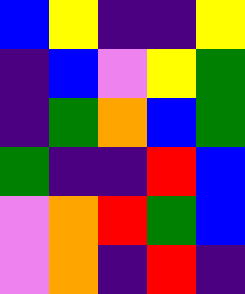[["blue", "yellow", "indigo", "indigo", "yellow"], ["indigo", "blue", "violet", "yellow", "green"], ["indigo", "green", "orange", "blue", "green"], ["green", "indigo", "indigo", "red", "blue"], ["violet", "orange", "red", "green", "blue"], ["violet", "orange", "indigo", "red", "indigo"]]